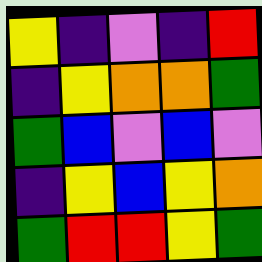[["yellow", "indigo", "violet", "indigo", "red"], ["indigo", "yellow", "orange", "orange", "green"], ["green", "blue", "violet", "blue", "violet"], ["indigo", "yellow", "blue", "yellow", "orange"], ["green", "red", "red", "yellow", "green"]]